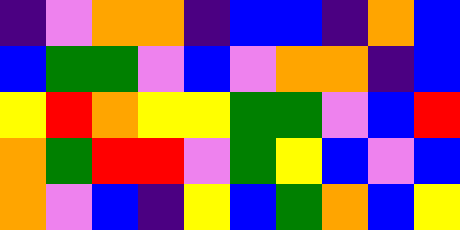[["indigo", "violet", "orange", "orange", "indigo", "blue", "blue", "indigo", "orange", "blue"], ["blue", "green", "green", "violet", "blue", "violet", "orange", "orange", "indigo", "blue"], ["yellow", "red", "orange", "yellow", "yellow", "green", "green", "violet", "blue", "red"], ["orange", "green", "red", "red", "violet", "green", "yellow", "blue", "violet", "blue"], ["orange", "violet", "blue", "indigo", "yellow", "blue", "green", "orange", "blue", "yellow"]]